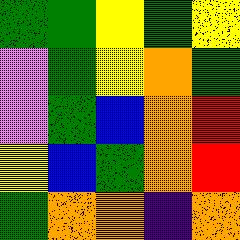[["green", "green", "yellow", "green", "yellow"], ["violet", "green", "yellow", "orange", "green"], ["violet", "green", "blue", "orange", "red"], ["yellow", "blue", "green", "orange", "red"], ["green", "orange", "orange", "indigo", "orange"]]